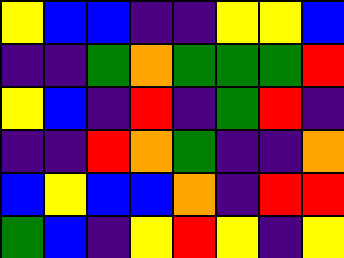[["yellow", "blue", "blue", "indigo", "indigo", "yellow", "yellow", "blue"], ["indigo", "indigo", "green", "orange", "green", "green", "green", "red"], ["yellow", "blue", "indigo", "red", "indigo", "green", "red", "indigo"], ["indigo", "indigo", "red", "orange", "green", "indigo", "indigo", "orange"], ["blue", "yellow", "blue", "blue", "orange", "indigo", "red", "red"], ["green", "blue", "indigo", "yellow", "red", "yellow", "indigo", "yellow"]]